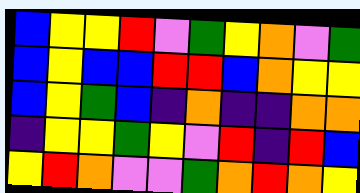[["blue", "yellow", "yellow", "red", "violet", "green", "yellow", "orange", "violet", "green"], ["blue", "yellow", "blue", "blue", "red", "red", "blue", "orange", "yellow", "yellow"], ["blue", "yellow", "green", "blue", "indigo", "orange", "indigo", "indigo", "orange", "orange"], ["indigo", "yellow", "yellow", "green", "yellow", "violet", "red", "indigo", "red", "blue"], ["yellow", "red", "orange", "violet", "violet", "green", "orange", "red", "orange", "yellow"]]